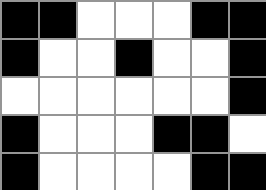[["black", "black", "white", "white", "white", "black", "black"], ["black", "white", "white", "black", "white", "white", "black"], ["white", "white", "white", "white", "white", "white", "black"], ["black", "white", "white", "white", "black", "black", "white"], ["black", "white", "white", "white", "white", "black", "black"]]